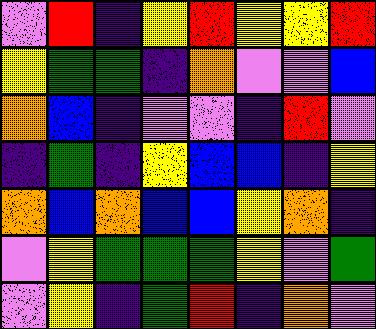[["violet", "red", "indigo", "yellow", "red", "yellow", "yellow", "red"], ["yellow", "green", "green", "indigo", "orange", "violet", "violet", "blue"], ["orange", "blue", "indigo", "violet", "violet", "indigo", "red", "violet"], ["indigo", "green", "indigo", "yellow", "blue", "blue", "indigo", "yellow"], ["orange", "blue", "orange", "blue", "blue", "yellow", "orange", "indigo"], ["violet", "yellow", "green", "green", "green", "yellow", "violet", "green"], ["violet", "yellow", "indigo", "green", "red", "indigo", "orange", "violet"]]